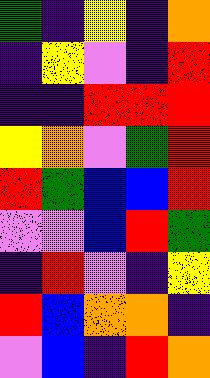[["green", "indigo", "yellow", "indigo", "orange"], ["indigo", "yellow", "violet", "indigo", "red"], ["indigo", "indigo", "red", "red", "red"], ["yellow", "orange", "violet", "green", "red"], ["red", "green", "blue", "blue", "red"], ["violet", "violet", "blue", "red", "green"], ["indigo", "red", "violet", "indigo", "yellow"], ["red", "blue", "orange", "orange", "indigo"], ["violet", "blue", "indigo", "red", "orange"]]